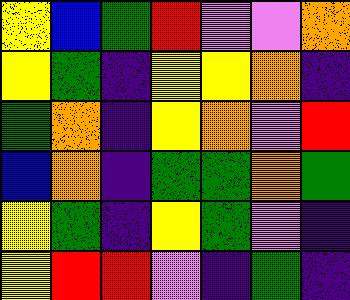[["yellow", "blue", "green", "red", "violet", "violet", "orange"], ["yellow", "green", "indigo", "yellow", "yellow", "orange", "indigo"], ["green", "orange", "indigo", "yellow", "orange", "violet", "red"], ["blue", "orange", "indigo", "green", "green", "orange", "green"], ["yellow", "green", "indigo", "yellow", "green", "violet", "indigo"], ["yellow", "red", "red", "violet", "indigo", "green", "indigo"]]